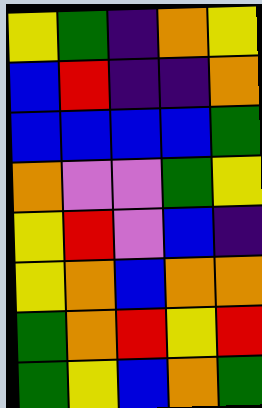[["yellow", "green", "indigo", "orange", "yellow"], ["blue", "red", "indigo", "indigo", "orange"], ["blue", "blue", "blue", "blue", "green"], ["orange", "violet", "violet", "green", "yellow"], ["yellow", "red", "violet", "blue", "indigo"], ["yellow", "orange", "blue", "orange", "orange"], ["green", "orange", "red", "yellow", "red"], ["green", "yellow", "blue", "orange", "green"]]